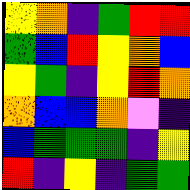[["yellow", "orange", "indigo", "green", "red", "red"], ["green", "blue", "red", "yellow", "orange", "blue"], ["yellow", "green", "indigo", "yellow", "red", "orange"], ["orange", "blue", "blue", "orange", "violet", "indigo"], ["blue", "green", "green", "green", "indigo", "yellow"], ["red", "indigo", "yellow", "indigo", "green", "green"]]